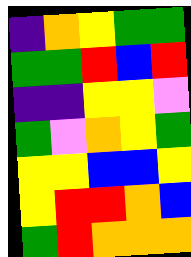[["indigo", "orange", "yellow", "green", "green"], ["green", "green", "red", "blue", "red"], ["indigo", "indigo", "yellow", "yellow", "violet"], ["green", "violet", "orange", "yellow", "green"], ["yellow", "yellow", "blue", "blue", "yellow"], ["yellow", "red", "red", "orange", "blue"], ["green", "red", "orange", "orange", "orange"]]